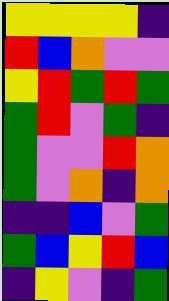[["yellow", "yellow", "yellow", "yellow", "indigo"], ["red", "blue", "orange", "violet", "violet"], ["yellow", "red", "green", "red", "green"], ["green", "red", "violet", "green", "indigo"], ["green", "violet", "violet", "red", "orange"], ["green", "violet", "orange", "indigo", "orange"], ["indigo", "indigo", "blue", "violet", "green"], ["green", "blue", "yellow", "red", "blue"], ["indigo", "yellow", "violet", "indigo", "green"]]